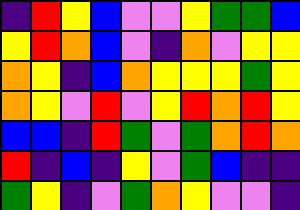[["indigo", "red", "yellow", "blue", "violet", "violet", "yellow", "green", "green", "blue"], ["yellow", "red", "orange", "blue", "violet", "indigo", "orange", "violet", "yellow", "yellow"], ["orange", "yellow", "indigo", "blue", "orange", "yellow", "yellow", "yellow", "green", "yellow"], ["orange", "yellow", "violet", "red", "violet", "yellow", "red", "orange", "red", "yellow"], ["blue", "blue", "indigo", "red", "green", "violet", "green", "orange", "red", "orange"], ["red", "indigo", "blue", "indigo", "yellow", "violet", "green", "blue", "indigo", "indigo"], ["green", "yellow", "indigo", "violet", "green", "orange", "yellow", "violet", "violet", "indigo"]]